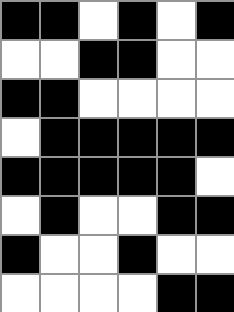[["black", "black", "white", "black", "white", "black"], ["white", "white", "black", "black", "white", "white"], ["black", "black", "white", "white", "white", "white"], ["white", "black", "black", "black", "black", "black"], ["black", "black", "black", "black", "black", "white"], ["white", "black", "white", "white", "black", "black"], ["black", "white", "white", "black", "white", "white"], ["white", "white", "white", "white", "black", "black"]]